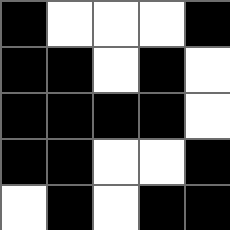[["black", "white", "white", "white", "black"], ["black", "black", "white", "black", "white"], ["black", "black", "black", "black", "white"], ["black", "black", "white", "white", "black"], ["white", "black", "white", "black", "black"]]